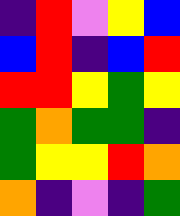[["indigo", "red", "violet", "yellow", "blue"], ["blue", "red", "indigo", "blue", "red"], ["red", "red", "yellow", "green", "yellow"], ["green", "orange", "green", "green", "indigo"], ["green", "yellow", "yellow", "red", "orange"], ["orange", "indigo", "violet", "indigo", "green"]]